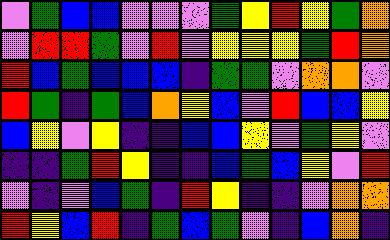[["violet", "green", "blue", "blue", "violet", "violet", "violet", "green", "yellow", "red", "yellow", "green", "orange"], ["violet", "red", "red", "green", "violet", "red", "violet", "yellow", "yellow", "yellow", "green", "red", "orange"], ["red", "blue", "green", "blue", "blue", "blue", "indigo", "green", "green", "violet", "orange", "orange", "violet"], ["red", "green", "indigo", "green", "blue", "orange", "yellow", "blue", "violet", "red", "blue", "blue", "yellow"], ["blue", "yellow", "violet", "yellow", "indigo", "indigo", "blue", "blue", "yellow", "violet", "green", "yellow", "violet"], ["indigo", "indigo", "green", "red", "yellow", "indigo", "indigo", "blue", "green", "blue", "yellow", "violet", "red"], ["violet", "indigo", "violet", "blue", "green", "indigo", "red", "yellow", "indigo", "indigo", "violet", "orange", "orange"], ["red", "yellow", "blue", "red", "indigo", "green", "blue", "green", "violet", "indigo", "blue", "orange", "indigo"]]